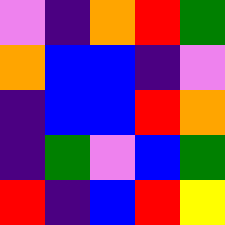[["violet", "indigo", "orange", "red", "green"], ["orange", "blue", "blue", "indigo", "violet"], ["indigo", "blue", "blue", "red", "orange"], ["indigo", "green", "violet", "blue", "green"], ["red", "indigo", "blue", "red", "yellow"]]